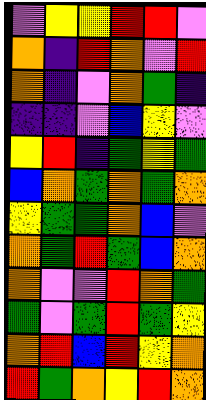[["violet", "yellow", "yellow", "red", "red", "violet"], ["orange", "indigo", "red", "orange", "violet", "red"], ["orange", "indigo", "violet", "orange", "green", "indigo"], ["indigo", "indigo", "violet", "blue", "yellow", "violet"], ["yellow", "red", "indigo", "green", "yellow", "green"], ["blue", "orange", "green", "orange", "green", "orange"], ["yellow", "green", "green", "orange", "blue", "violet"], ["orange", "green", "red", "green", "blue", "orange"], ["orange", "violet", "violet", "red", "orange", "green"], ["green", "violet", "green", "red", "green", "yellow"], ["orange", "red", "blue", "red", "yellow", "orange"], ["red", "green", "orange", "yellow", "red", "orange"]]